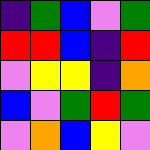[["indigo", "green", "blue", "violet", "green"], ["red", "red", "blue", "indigo", "red"], ["violet", "yellow", "yellow", "indigo", "orange"], ["blue", "violet", "green", "red", "green"], ["violet", "orange", "blue", "yellow", "violet"]]